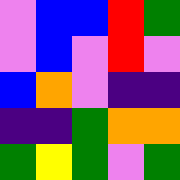[["violet", "blue", "blue", "red", "green"], ["violet", "blue", "violet", "red", "violet"], ["blue", "orange", "violet", "indigo", "indigo"], ["indigo", "indigo", "green", "orange", "orange"], ["green", "yellow", "green", "violet", "green"]]